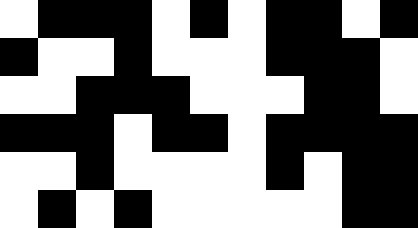[["white", "black", "black", "black", "white", "black", "white", "black", "black", "white", "black"], ["black", "white", "white", "black", "white", "white", "white", "black", "black", "black", "white"], ["white", "white", "black", "black", "black", "white", "white", "white", "black", "black", "white"], ["black", "black", "black", "white", "black", "black", "white", "black", "black", "black", "black"], ["white", "white", "black", "white", "white", "white", "white", "black", "white", "black", "black"], ["white", "black", "white", "black", "white", "white", "white", "white", "white", "black", "black"]]